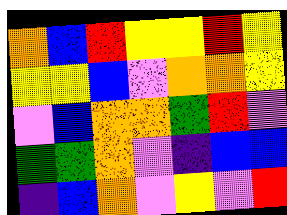[["orange", "blue", "red", "yellow", "yellow", "red", "yellow"], ["yellow", "yellow", "blue", "violet", "orange", "orange", "yellow"], ["violet", "blue", "orange", "orange", "green", "red", "violet"], ["green", "green", "orange", "violet", "indigo", "blue", "blue"], ["indigo", "blue", "orange", "violet", "yellow", "violet", "red"]]